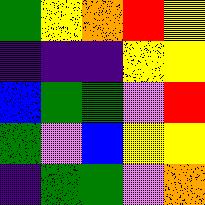[["green", "yellow", "orange", "red", "yellow"], ["indigo", "indigo", "indigo", "yellow", "yellow"], ["blue", "green", "green", "violet", "red"], ["green", "violet", "blue", "yellow", "yellow"], ["indigo", "green", "green", "violet", "orange"]]